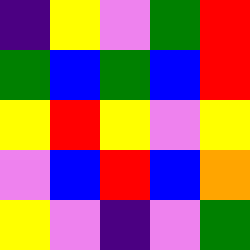[["indigo", "yellow", "violet", "green", "red"], ["green", "blue", "green", "blue", "red"], ["yellow", "red", "yellow", "violet", "yellow"], ["violet", "blue", "red", "blue", "orange"], ["yellow", "violet", "indigo", "violet", "green"]]